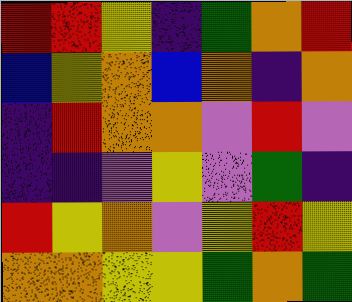[["red", "red", "yellow", "indigo", "green", "orange", "red"], ["blue", "yellow", "orange", "blue", "orange", "indigo", "orange"], ["indigo", "red", "orange", "orange", "violet", "red", "violet"], ["indigo", "indigo", "violet", "yellow", "violet", "green", "indigo"], ["red", "yellow", "orange", "violet", "yellow", "red", "yellow"], ["orange", "orange", "yellow", "yellow", "green", "orange", "green"]]